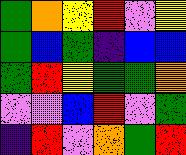[["green", "orange", "yellow", "red", "violet", "yellow"], ["green", "blue", "green", "indigo", "blue", "blue"], ["green", "red", "yellow", "green", "green", "orange"], ["violet", "violet", "blue", "red", "violet", "green"], ["indigo", "red", "violet", "orange", "green", "red"]]